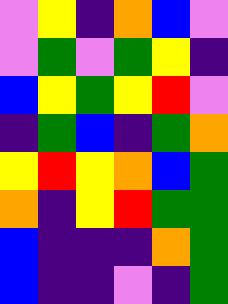[["violet", "yellow", "indigo", "orange", "blue", "violet"], ["violet", "green", "violet", "green", "yellow", "indigo"], ["blue", "yellow", "green", "yellow", "red", "violet"], ["indigo", "green", "blue", "indigo", "green", "orange"], ["yellow", "red", "yellow", "orange", "blue", "green"], ["orange", "indigo", "yellow", "red", "green", "green"], ["blue", "indigo", "indigo", "indigo", "orange", "green"], ["blue", "indigo", "indigo", "violet", "indigo", "green"]]